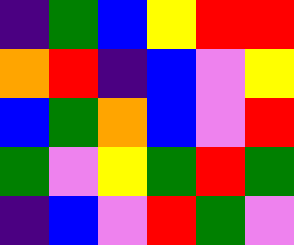[["indigo", "green", "blue", "yellow", "red", "red"], ["orange", "red", "indigo", "blue", "violet", "yellow"], ["blue", "green", "orange", "blue", "violet", "red"], ["green", "violet", "yellow", "green", "red", "green"], ["indigo", "blue", "violet", "red", "green", "violet"]]